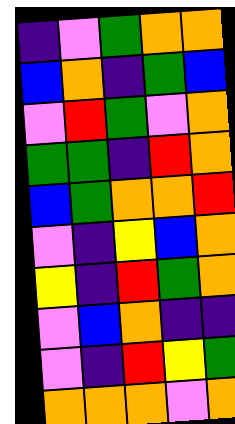[["indigo", "violet", "green", "orange", "orange"], ["blue", "orange", "indigo", "green", "blue"], ["violet", "red", "green", "violet", "orange"], ["green", "green", "indigo", "red", "orange"], ["blue", "green", "orange", "orange", "red"], ["violet", "indigo", "yellow", "blue", "orange"], ["yellow", "indigo", "red", "green", "orange"], ["violet", "blue", "orange", "indigo", "indigo"], ["violet", "indigo", "red", "yellow", "green"], ["orange", "orange", "orange", "violet", "orange"]]